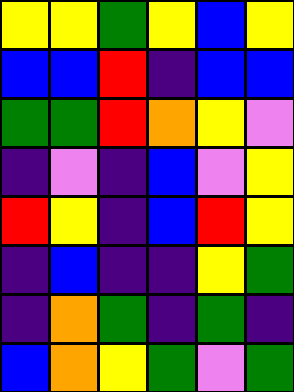[["yellow", "yellow", "green", "yellow", "blue", "yellow"], ["blue", "blue", "red", "indigo", "blue", "blue"], ["green", "green", "red", "orange", "yellow", "violet"], ["indigo", "violet", "indigo", "blue", "violet", "yellow"], ["red", "yellow", "indigo", "blue", "red", "yellow"], ["indigo", "blue", "indigo", "indigo", "yellow", "green"], ["indigo", "orange", "green", "indigo", "green", "indigo"], ["blue", "orange", "yellow", "green", "violet", "green"]]